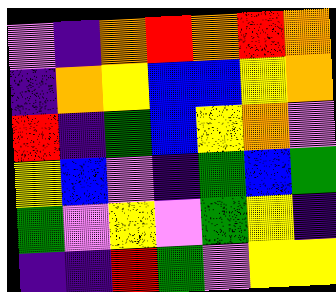[["violet", "indigo", "orange", "red", "orange", "red", "orange"], ["indigo", "orange", "yellow", "blue", "blue", "yellow", "orange"], ["red", "indigo", "green", "blue", "yellow", "orange", "violet"], ["yellow", "blue", "violet", "indigo", "green", "blue", "green"], ["green", "violet", "yellow", "violet", "green", "yellow", "indigo"], ["indigo", "indigo", "red", "green", "violet", "yellow", "yellow"]]